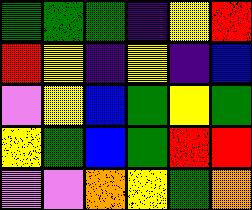[["green", "green", "green", "indigo", "yellow", "red"], ["red", "yellow", "indigo", "yellow", "indigo", "blue"], ["violet", "yellow", "blue", "green", "yellow", "green"], ["yellow", "green", "blue", "green", "red", "red"], ["violet", "violet", "orange", "yellow", "green", "orange"]]